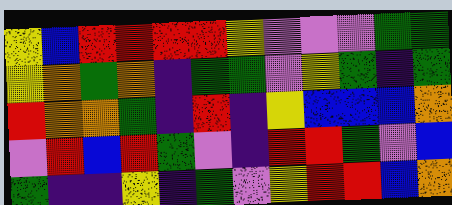[["yellow", "blue", "red", "red", "red", "red", "yellow", "violet", "violet", "violet", "green", "green"], ["yellow", "orange", "green", "orange", "indigo", "green", "green", "violet", "yellow", "green", "indigo", "green"], ["red", "orange", "orange", "green", "indigo", "red", "indigo", "yellow", "blue", "blue", "blue", "orange"], ["violet", "red", "blue", "red", "green", "violet", "indigo", "red", "red", "green", "violet", "blue"], ["green", "indigo", "indigo", "yellow", "indigo", "green", "violet", "yellow", "red", "red", "blue", "orange"]]